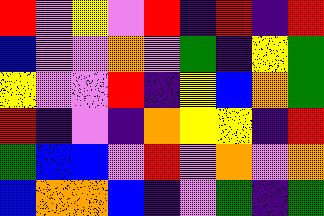[["red", "violet", "yellow", "violet", "red", "indigo", "red", "indigo", "red"], ["blue", "violet", "violet", "orange", "violet", "green", "indigo", "yellow", "green"], ["yellow", "violet", "violet", "red", "indigo", "yellow", "blue", "orange", "green"], ["red", "indigo", "violet", "indigo", "orange", "yellow", "yellow", "indigo", "red"], ["green", "blue", "blue", "violet", "red", "violet", "orange", "violet", "orange"], ["blue", "orange", "orange", "blue", "indigo", "violet", "green", "indigo", "green"]]